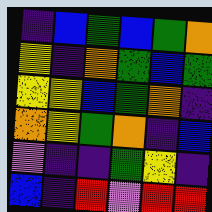[["indigo", "blue", "green", "blue", "green", "orange"], ["yellow", "indigo", "orange", "green", "blue", "green"], ["yellow", "yellow", "blue", "green", "orange", "indigo"], ["orange", "yellow", "green", "orange", "indigo", "blue"], ["violet", "indigo", "indigo", "green", "yellow", "indigo"], ["blue", "indigo", "red", "violet", "red", "red"]]